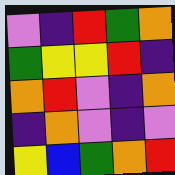[["violet", "indigo", "red", "green", "orange"], ["green", "yellow", "yellow", "red", "indigo"], ["orange", "red", "violet", "indigo", "orange"], ["indigo", "orange", "violet", "indigo", "violet"], ["yellow", "blue", "green", "orange", "red"]]